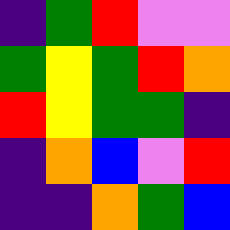[["indigo", "green", "red", "violet", "violet"], ["green", "yellow", "green", "red", "orange"], ["red", "yellow", "green", "green", "indigo"], ["indigo", "orange", "blue", "violet", "red"], ["indigo", "indigo", "orange", "green", "blue"]]